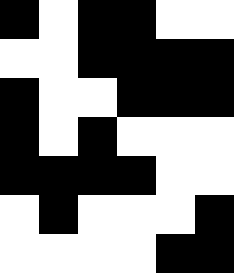[["black", "white", "black", "black", "white", "white"], ["white", "white", "black", "black", "black", "black"], ["black", "white", "white", "black", "black", "black"], ["black", "white", "black", "white", "white", "white"], ["black", "black", "black", "black", "white", "white"], ["white", "black", "white", "white", "white", "black"], ["white", "white", "white", "white", "black", "black"]]